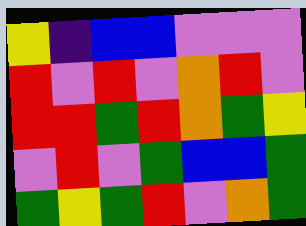[["yellow", "indigo", "blue", "blue", "violet", "violet", "violet"], ["red", "violet", "red", "violet", "orange", "red", "violet"], ["red", "red", "green", "red", "orange", "green", "yellow"], ["violet", "red", "violet", "green", "blue", "blue", "green"], ["green", "yellow", "green", "red", "violet", "orange", "green"]]